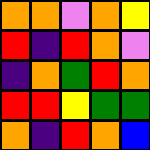[["orange", "orange", "violet", "orange", "yellow"], ["red", "indigo", "red", "orange", "violet"], ["indigo", "orange", "green", "red", "orange"], ["red", "red", "yellow", "green", "green"], ["orange", "indigo", "red", "orange", "blue"]]